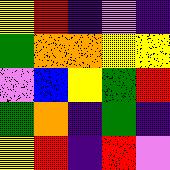[["yellow", "red", "indigo", "violet", "indigo"], ["green", "orange", "orange", "yellow", "yellow"], ["violet", "blue", "yellow", "green", "red"], ["green", "orange", "indigo", "green", "indigo"], ["yellow", "red", "indigo", "red", "violet"]]